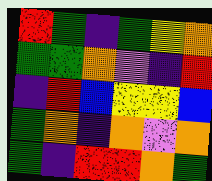[["red", "green", "indigo", "green", "yellow", "orange"], ["green", "green", "orange", "violet", "indigo", "red"], ["indigo", "red", "blue", "yellow", "yellow", "blue"], ["green", "orange", "indigo", "orange", "violet", "orange"], ["green", "indigo", "red", "red", "orange", "green"]]